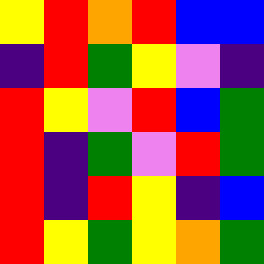[["yellow", "red", "orange", "red", "blue", "blue"], ["indigo", "red", "green", "yellow", "violet", "indigo"], ["red", "yellow", "violet", "red", "blue", "green"], ["red", "indigo", "green", "violet", "red", "green"], ["red", "indigo", "red", "yellow", "indigo", "blue"], ["red", "yellow", "green", "yellow", "orange", "green"]]